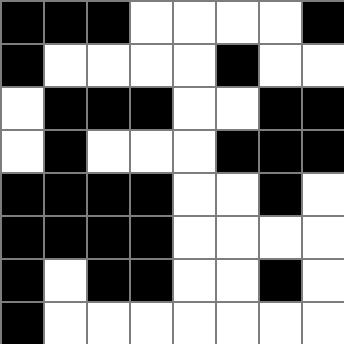[["black", "black", "black", "white", "white", "white", "white", "black"], ["black", "white", "white", "white", "white", "black", "white", "white"], ["white", "black", "black", "black", "white", "white", "black", "black"], ["white", "black", "white", "white", "white", "black", "black", "black"], ["black", "black", "black", "black", "white", "white", "black", "white"], ["black", "black", "black", "black", "white", "white", "white", "white"], ["black", "white", "black", "black", "white", "white", "black", "white"], ["black", "white", "white", "white", "white", "white", "white", "white"]]